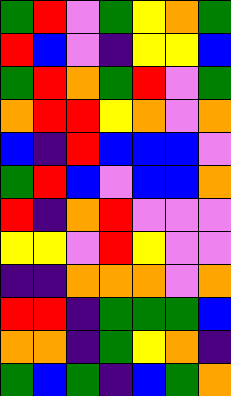[["green", "red", "violet", "green", "yellow", "orange", "green"], ["red", "blue", "violet", "indigo", "yellow", "yellow", "blue"], ["green", "red", "orange", "green", "red", "violet", "green"], ["orange", "red", "red", "yellow", "orange", "violet", "orange"], ["blue", "indigo", "red", "blue", "blue", "blue", "violet"], ["green", "red", "blue", "violet", "blue", "blue", "orange"], ["red", "indigo", "orange", "red", "violet", "violet", "violet"], ["yellow", "yellow", "violet", "red", "yellow", "violet", "violet"], ["indigo", "indigo", "orange", "orange", "orange", "violet", "orange"], ["red", "red", "indigo", "green", "green", "green", "blue"], ["orange", "orange", "indigo", "green", "yellow", "orange", "indigo"], ["green", "blue", "green", "indigo", "blue", "green", "orange"]]